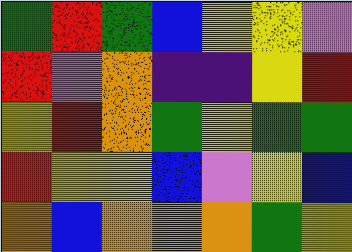[["green", "red", "green", "blue", "yellow", "yellow", "violet"], ["red", "violet", "orange", "indigo", "indigo", "yellow", "red"], ["yellow", "red", "orange", "green", "yellow", "green", "green"], ["red", "yellow", "yellow", "blue", "violet", "yellow", "blue"], ["orange", "blue", "orange", "orange", "orange", "green", "yellow"]]